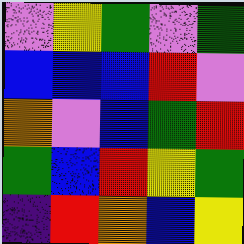[["violet", "yellow", "green", "violet", "green"], ["blue", "blue", "blue", "red", "violet"], ["orange", "violet", "blue", "green", "red"], ["green", "blue", "red", "yellow", "green"], ["indigo", "red", "orange", "blue", "yellow"]]